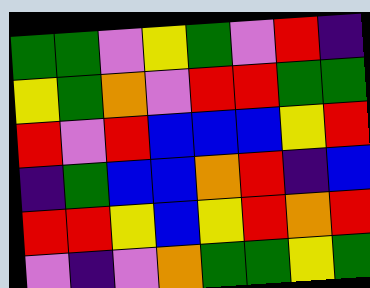[["green", "green", "violet", "yellow", "green", "violet", "red", "indigo"], ["yellow", "green", "orange", "violet", "red", "red", "green", "green"], ["red", "violet", "red", "blue", "blue", "blue", "yellow", "red"], ["indigo", "green", "blue", "blue", "orange", "red", "indigo", "blue"], ["red", "red", "yellow", "blue", "yellow", "red", "orange", "red"], ["violet", "indigo", "violet", "orange", "green", "green", "yellow", "green"]]